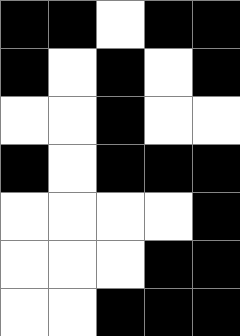[["black", "black", "white", "black", "black"], ["black", "white", "black", "white", "black"], ["white", "white", "black", "white", "white"], ["black", "white", "black", "black", "black"], ["white", "white", "white", "white", "black"], ["white", "white", "white", "black", "black"], ["white", "white", "black", "black", "black"]]